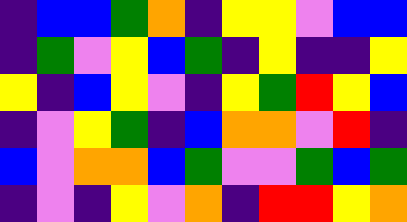[["indigo", "blue", "blue", "green", "orange", "indigo", "yellow", "yellow", "violet", "blue", "blue"], ["indigo", "green", "violet", "yellow", "blue", "green", "indigo", "yellow", "indigo", "indigo", "yellow"], ["yellow", "indigo", "blue", "yellow", "violet", "indigo", "yellow", "green", "red", "yellow", "blue"], ["indigo", "violet", "yellow", "green", "indigo", "blue", "orange", "orange", "violet", "red", "indigo"], ["blue", "violet", "orange", "orange", "blue", "green", "violet", "violet", "green", "blue", "green"], ["indigo", "violet", "indigo", "yellow", "violet", "orange", "indigo", "red", "red", "yellow", "orange"]]